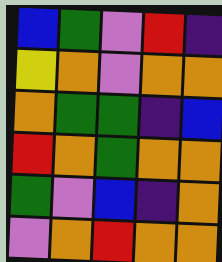[["blue", "green", "violet", "red", "indigo"], ["yellow", "orange", "violet", "orange", "orange"], ["orange", "green", "green", "indigo", "blue"], ["red", "orange", "green", "orange", "orange"], ["green", "violet", "blue", "indigo", "orange"], ["violet", "orange", "red", "orange", "orange"]]